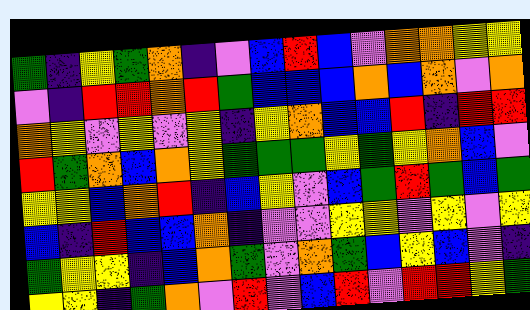[["green", "indigo", "yellow", "green", "orange", "indigo", "violet", "blue", "red", "blue", "violet", "orange", "orange", "yellow", "yellow"], ["violet", "indigo", "red", "red", "orange", "red", "green", "blue", "blue", "blue", "orange", "blue", "orange", "violet", "orange"], ["orange", "yellow", "violet", "yellow", "violet", "yellow", "indigo", "yellow", "orange", "blue", "blue", "red", "indigo", "red", "red"], ["red", "green", "orange", "blue", "orange", "yellow", "green", "green", "green", "yellow", "green", "yellow", "orange", "blue", "violet"], ["yellow", "yellow", "blue", "orange", "red", "indigo", "blue", "yellow", "violet", "blue", "green", "red", "green", "blue", "green"], ["blue", "indigo", "red", "blue", "blue", "orange", "indigo", "violet", "violet", "yellow", "yellow", "violet", "yellow", "violet", "yellow"], ["green", "yellow", "yellow", "indigo", "blue", "orange", "green", "violet", "orange", "green", "blue", "yellow", "blue", "violet", "indigo"], ["yellow", "yellow", "indigo", "green", "orange", "violet", "red", "violet", "blue", "red", "violet", "red", "red", "yellow", "green"]]